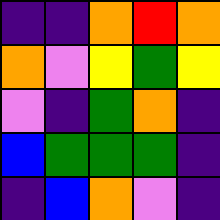[["indigo", "indigo", "orange", "red", "orange"], ["orange", "violet", "yellow", "green", "yellow"], ["violet", "indigo", "green", "orange", "indigo"], ["blue", "green", "green", "green", "indigo"], ["indigo", "blue", "orange", "violet", "indigo"]]